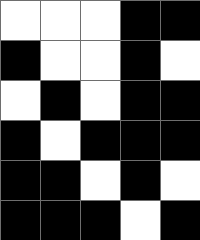[["white", "white", "white", "black", "black"], ["black", "white", "white", "black", "white"], ["white", "black", "white", "black", "black"], ["black", "white", "black", "black", "black"], ["black", "black", "white", "black", "white"], ["black", "black", "black", "white", "black"]]